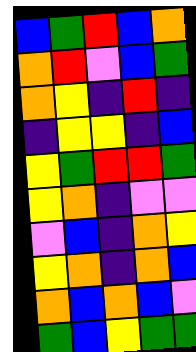[["blue", "green", "red", "blue", "orange"], ["orange", "red", "violet", "blue", "green"], ["orange", "yellow", "indigo", "red", "indigo"], ["indigo", "yellow", "yellow", "indigo", "blue"], ["yellow", "green", "red", "red", "green"], ["yellow", "orange", "indigo", "violet", "violet"], ["violet", "blue", "indigo", "orange", "yellow"], ["yellow", "orange", "indigo", "orange", "blue"], ["orange", "blue", "orange", "blue", "violet"], ["green", "blue", "yellow", "green", "green"]]